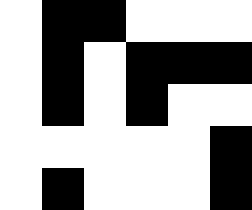[["white", "black", "black", "white", "white", "white"], ["white", "black", "white", "black", "black", "black"], ["white", "black", "white", "black", "white", "white"], ["white", "white", "white", "white", "white", "black"], ["white", "black", "white", "white", "white", "black"]]